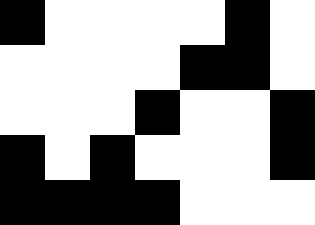[["black", "white", "white", "white", "white", "black", "white"], ["white", "white", "white", "white", "black", "black", "white"], ["white", "white", "white", "black", "white", "white", "black"], ["black", "white", "black", "white", "white", "white", "black"], ["black", "black", "black", "black", "white", "white", "white"]]